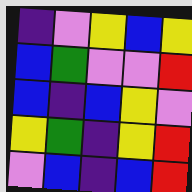[["indigo", "violet", "yellow", "blue", "yellow"], ["blue", "green", "violet", "violet", "red"], ["blue", "indigo", "blue", "yellow", "violet"], ["yellow", "green", "indigo", "yellow", "red"], ["violet", "blue", "indigo", "blue", "red"]]